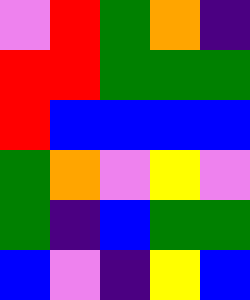[["violet", "red", "green", "orange", "indigo"], ["red", "red", "green", "green", "green"], ["red", "blue", "blue", "blue", "blue"], ["green", "orange", "violet", "yellow", "violet"], ["green", "indigo", "blue", "green", "green"], ["blue", "violet", "indigo", "yellow", "blue"]]